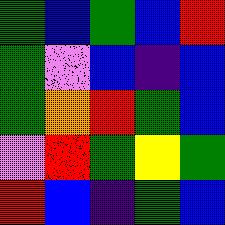[["green", "blue", "green", "blue", "red"], ["green", "violet", "blue", "indigo", "blue"], ["green", "orange", "red", "green", "blue"], ["violet", "red", "green", "yellow", "green"], ["red", "blue", "indigo", "green", "blue"]]